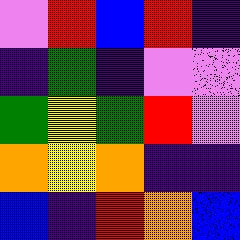[["violet", "red", "blue", "red", "indigo"], ["indigo", "green", "indigo", "violet", "violet"], ["green", "yellow", "green", "red", "violet"], ["orange", "yellow", "orange", "indigo", "indigo"], ["blue", "indigo", "red", "orange", "blue"]]